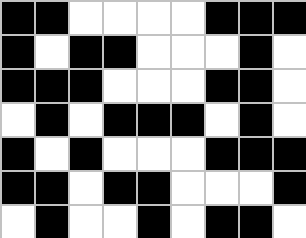[["black", "black", "white", "white", "white", "white", "black", "black", "black"], ["black", "white", "black", "black", "white", "white", "white", "black", "white"], ["black", "black", "black", "white", "white", "white", "black", "black", "white"], ["white", "black", "white", "black", "black", "black", "white", "black", "white"], ["black", "white", "black", "white", "white", "white", "black", "black", "black"], ["black", "black", "white", "black", "black", "white", "white", "white", "black"], ["white", "black", "white", "white", "black", "white", "black", "black", "white"]]